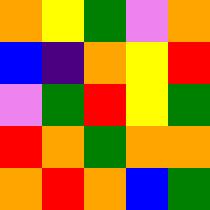[["orange", "yellow", "green", "violet", "orange"], ["blue", "indigo", "orange", "yellow", "red"], ["violet", "green", "red", "yellow", "green"], ["red", "orange", "green", "orange", "orange"], ["orange", "red", "orange", "blue", "green"]]